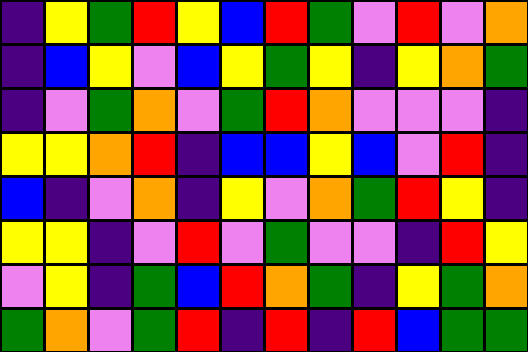[["indigo", "yellow", "green", "red", "yellow", "blue", "red", "green", "violet", "red", "violet", "orange"], ["indigo", "blue", "yellow", "violet", "blue", "yellow", "green", "yellow", "indigo", "yellow", "orange", "green"], ["indigo", "violet", "green", "orange", "violet", "green", "red", "orange", "violet", "violet", "violet", "indigo"], ["yellow", "yellow", "orange", "red", "indigo", "blue", "blue", "yellow", "blue", "violet", "red", "indigo"], ["blue", "indigo", "violet", "orange", "indigo", "yellow", "violet", "orange", "green", "red", "yellow", "indigo"], ["yellow", "yellow", "indigo", "violet", "red", "violet", "green", "violet", "violet", "indigo", "red", "yellow"], ["violet", "yellow", "indigo", "green", "blue", "red", "orange", "green", "indigo", "yellow", "green", "orange"], ["green", "orange", "violet", "green", "red", "indigo", "red", "indigo", "red", "blue", "green", "green"]]